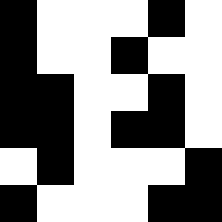[["black", "white", "white", "white", "black", "white"], ["black", "white", "white", "black", "white", "white"], ["black", "black", "white", "white", "black", "white"], ["black", "black", "white", "black", "black", "white"], ["white", "black", "white", "white", "white", "black"], ["black", "white", "white", "white", "black", "black"]]